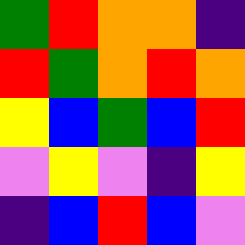[["green", "red", "orange", "orange", "indigo"], ["red", "green", "orange", "red", "orange"], ["yellow", "blue", "green", "blue", "red"], ["violet", "yellow", "violet", "indigo", "yellow"], ["indigo", "blue", "red", "blue", "violet"]]